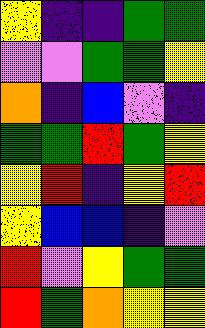[["yellow", "indigo", "indigo", "green", "green"], ["violet", "violet", "green", "green", "yellow"], ["orange", "indigo", "blue", "violet", "indigo"], ["green", "green", "red", "green", "yellow"], ["yellow", "red", "indigo", "yellow", "red"], ["yellow", "blue", "blue", "indigo", "violet"], ["red", "violet", "yellow", "green", "green"], ["red", "green", "orange", "yellow", "yellow"]]